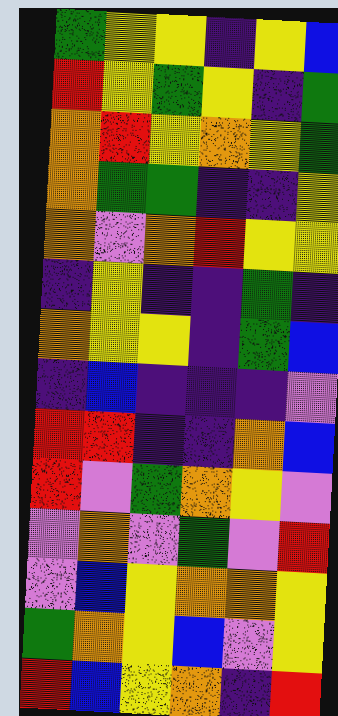[["green", "yellow", "yellow", "indigo", "yellow", "blue"], ["red", "yellow", "green", "yellow", "indigo", "green"], ["orange", "red", "yellow", "orange", "yellow", "green"], ["orange", "green", "green", "indigo", "indigo", "yellow"], ["orange", "violet", "orange", "red", "yellow", "yellow"], ["indigo", "yellow", "indigo", "indigo", "green", "indigo"], ["orange", "yellow", "yellow", "indigo", "green", "blue"], ["indigo", "blue", "indigo", "indigo", "indigo", "violet"], ["red", "red", "indigo", "indigo", "orange", "blue"], ["red", "violet", "green", "orange", "yellow", "violet"], ["violet", "orange", "violet", "green", "violet", "red"], ["violet", "blue", "yellow", "orange", "orange", "yellow"], ["green", "orange", "yellow", "blue", "violet", "yellow"], ["red", "blue", "yellow", "orange", "indigo", "red"]]